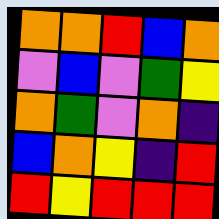[["orange", "orange", "red", "blue", "orange"], ["violet", "blue", "violet", "green", "yellow"], ["orange", "green", "violet", "orange", "indigo"], ["blue", "orange", "yellow", "indigo", "red"], ["red", "yellow", "red", "red", "red"]]